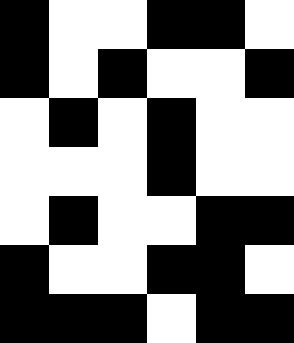[["black", "white", "white", "black", "black", "white"], ["black", "white", "black", "white", "white", "black"], ["white", "black", "white", "black", "white", "white"], ["white", "white", "white", "black", "white", "white"], ["white", "black", "white", "white", "black", "black"], ["black", "white", "white", "black", "black", "white"], ["black", "black", "black", "white", "black", "black"]]